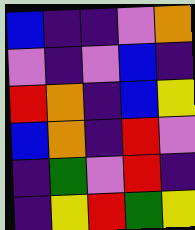[["blue", "indigo", "indigo", "violet", "orange"], ["violet", "indigo", "violet", "blue", "indigo"], ["red", "orange", "indigo", "blue", "yellow"], ["blue", "orange", "indigo", "red", "violet"], ["indigo", "green", "violet", "red", "indigo"], ["indigo", "yellow", "red", "green", "yellow"]]